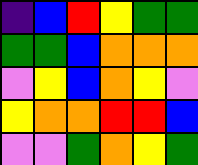[["indigo", "blue", "red", "yellow", "green", "green"], ["green", "green", "blue", "orange", "orange", "orange"], ["violet", "yellow", "blue", "orange", "yellow", "violet"], ["yellow", "orange", "orange", "red", "red", "blue"], ["violet", "violet", "green", "orange", "yellow", "green"]]